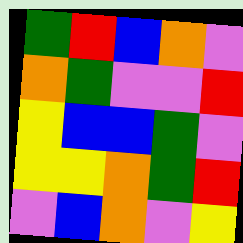[["green", "red", "blue", "orange", "violet"], ["orange", "green", "violet", "violet", "red"], ["yellow", "blue", "blue", "green", "violet"], ["yellow", "yellow", "orange", "green", "red"], ["violet", "blue", "orange", "violet", "yellow"]]